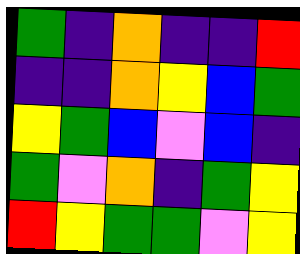[["green", "indigo", "orange", "indigo", "indigo", "red"], ["indigo", "indigo", "orange", "yellow", "blue", "green"], ["yellow", "green", "blue", "violet", "blue", "indigo"], ["green", "violet", "orange", "indigo", "green", "yellow"], ["red", "yellow", "green", "green", "violet", "yellow"]]